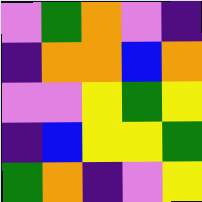[["violet", "green", "orange", "violet", "indigo"], ["indigo", "orange", "orange", "blue", "orange"], ["violet", "violet", "yellow", "green", "yellow"], ["indigo", "blue", "yellow", "yellow", "green"], ["green", "orange", "indigo", "violet", "yellow"]]